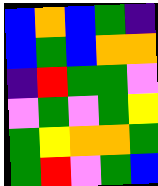[["blue", "orange", "blue", "green", "indigo"], ["blue", "green", "blue", "orange", "orange"], ["indigo", "red", "green", "green", "violet"], ["violet", "green", "violet", "green", "yellow"], ["green", "yellow", "orange", "orange", "green"], ["green", "red", "violet", "green", "blue"]]